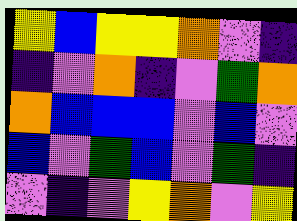[["yellow", "blue", "yellow", "yellow", "orange", "violet", "indigo"], ["indigo", "violet", "orange", "indigo", "violet", "green", "orange"], ["orange", "blue", "blue", "blue", "violet", "blue", "violet"], ["blue", "violet", "green", "blue", "violet", "green", "indigo"], ["violet", "indigo", "violet", "yellow", "orange", "violet", "yellow"]]